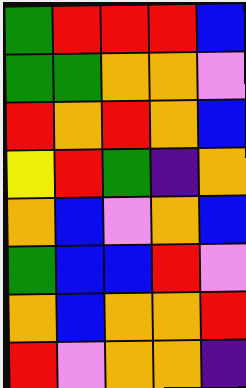[["green", "red", "red", "red", "blue"], ["green", "green", "orange", "orange", "violet"], ["red", "orange", "red", "orange", "blue"], ["yellow", "red", "green", "indigo", "orange"], ["orange", "blue", "violet", "orange", "blue"], ["green", "blue", "blue", "red", "violet"], ["orange", "blue", "orange", "orange", "red"], ["red", "violet", "orange", "orange", "indigo"]]